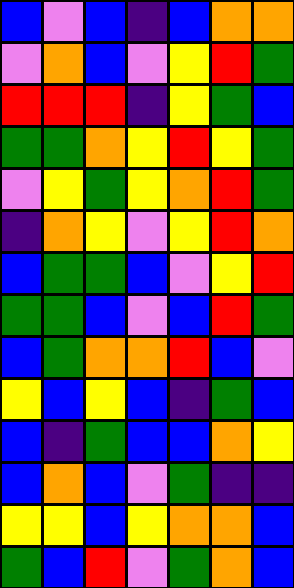[["blue", "violet", "blue", "indigo", "blue", "orange", "orange"], ["violet", "orange", "blue", "violet", "yellow", "red", "green"], ["red", "red", "red", "indigo", "yellow", "green", "blue"], ["green", "green", "orange", "yellow", "red", "yellow", "green"], ["violet", "yellow", "green", "yellow", "orange", "red", "green"], ["indigo", "orange", "yellow", "violet", "yellow", "red", "orange"], ["blue", "green", "green", "blue", "violet", "yellow", "red"], ["green", "green", "blue", "violet", "blue", "red", "green"], ["blue", "green", "orange", "orange", "red", "blue", "violet"], ["yellow", "blue", "yellow", "blue", "indigo", "green", "blue"], ["blue", "indigo", "green", "blue", "blue", "orange", "yellow"], ["blue", "orange", "blue", "violet", "green", "indigo", "indigo"], ["yellow", "yellow", "blue", "yellow", "orange", "orange", "blue"], ["green", "blue", "red", "violet", "green", "orange", "blue"]]